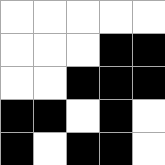[["white", "white", "white", "white", "white"], ["white", "white", "white", "black", "black"], ["white", "white", "black", "black", "black"], ["black", "black", "white", "black", "white"], ["black", "white", "black", "black", "white"]]